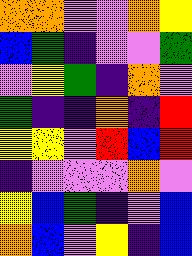[["orange", "orange", "violet", "violet", "orange", "yellow"], ["blue", "green", "indigo", "violet", "violet", "green"], ["violet", "yellow", "green", "indigo", "orange", "violet"], ["green", "indigo", "indigo", "orange", "indigo", "red"], ["yellow", "yellow", "violet", "red", "blue", "red"], ["indigo", "violet", "violet", "violet", "orange", "violet"], ["yellow", "blue", "green", "indigo", "violet", "blue"], ["orange", "blue", "violet", "yellow", "indigo", "blue"]]